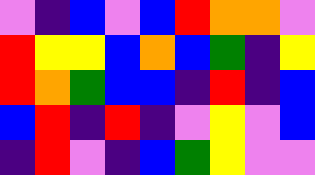[["violet", "indigo", "blue", "violet", "blue", "red", "orange", "orange", "violet"], ["red", "yellow", "yellow", "blue", "orange", "blue", "green", "indigo", "yellow"], ["red", "orange", "green", "blue", "blue", "indigo", "red", "indigo", "blue"], ["blue", "red", "indigo", "red", "indigo", "violet", "yellow", "violet", "blue"], ["indigo", "red", "violet", "indigo", "blue", "green", "yellow", "violet", "violet"]]